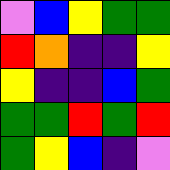[["violet", "blue", "yellow", "green", "green"], ["red", "orange", "indigo", "indigo", "yellow"], ["yellow", "indigo", "indigo", "blue", "green"], ["green", "green", "red", "green", "red"], ["green", "yellow", "blue", "indigo", "violet"]]